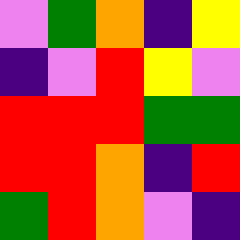[["violet", "green", "orange", "indigo", "yellow"], ["indigo", "violet", "red", "yellow", "violet"], ["red", "red", "red", "green", "green"], ["red", "red", "orange", "indigo", "red"], ["green", "red", "orange", "violet", "indigo"]]